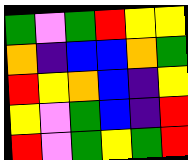[["green", "violet", "green", "red", "yellow", "yellow"], ["orange", "indigo", "blue", "blue", "orange", "green"], ["red", "yellow", "orange", "blue", "indigo", "yellow"], ["yellow", "violet", "green", "blue", "indigo", "red"], ["red", "violet", "green", "yellow", "green", "red"]]